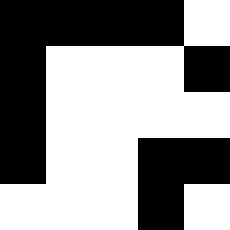[["black", "black", "black", "black", "white"], ["black", "white", "white", "white", "black"], ["black", "white", "white", "white", "white"], ["black", "white", "white", "black", "black"], ["white", "white", "white", "black", "white"]]